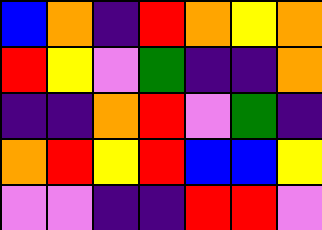[["blue", "orange", "indigo", "red", "orange", "yellow", "orange"], ["red", "yellow", "violet", "green", "indigo", "indigo", "orange"], ["indigo", "indigo", "orange", "red", "violet", "green", "indigo"], ["orange", "red", "yellow", "red", "blue", "blue", "yellow"], ["violet", "violet", "indigo", "indigo", "red", "red", "violet"]]